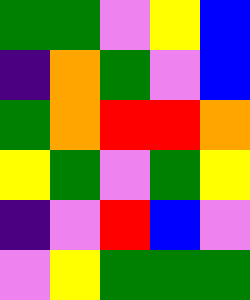[["green", "green", "violet", "yellow", "blue"], ["indigo", "orange", "green", "violet", "blue"], ["green", "orange", "red", "red", "orange"], ["yellow", "green", "violet", "green", "yellow"], ["indigo", "violet", "red", "blue", "violet"], ["violet", "yellow", "green", "green", "green"]]